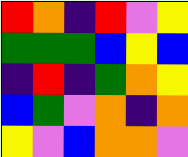[["red", "orange", "indigo", "red", "violet", "yellow"], ["green", "green", "green", "blue", "yellow", "blue"], ["indigo", "red", "indigo", "green", "orange", "yellow"], ["blue", "green", "violet", "orange", "indigo", "orange"], ["yellow", "violet", "blue", "orange", "orange", "violet"]]